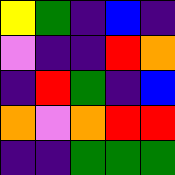[["yellow", "green", "indigo", "blue", "indigo"], ["violet", "indigo", "indigo", "red", "orange"], ["indigo", "red", "green", "indigo", "blue"], ["orange", "violet", "orange", "red", "red"], ["indigo", "indigo", "green", "green", "green"]]